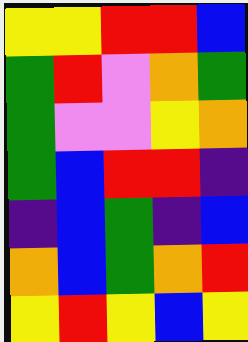[["yellow", "yellow", "red", "red", "blue"], ["green", "red", "violet", "orange", "green"], ["green", "violet", "violet", "yellow", "orange"], ["green", "blue", "red", "red", "indigo"], ["indigo", "blue", "green", "indigo", "blue"], ["orange", "blue", "green", "orange", "red"], ["yellow", "red", "yellow", "blue", "yellow"]]